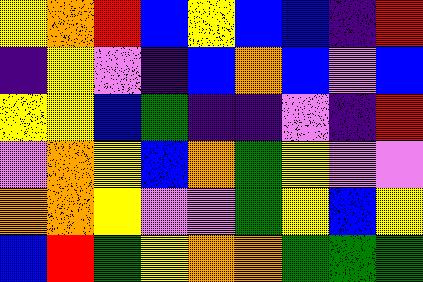[["yellow", "orange", "red", "blue", "yellow", "blue", "blue", "indigo", "red"], ["indigo", "yellow", "violet", "indigo", "blue", "orange", "blue", "violet", "blue"], ["yellow", "yellow", "blue", "green", "indigo", "indigo", "violet", "indigo", "red"], ["violet", "orange", "yellow", "blue", "orange", "green", "yellow", "violet", "violet"], ["orange", "orange", "yellow", "violet", "violet", "green", "yellow", "blue", "yellow"], ["blue", "red", "green", "yellow", "orange", "orange", "green", "green", "green"]]